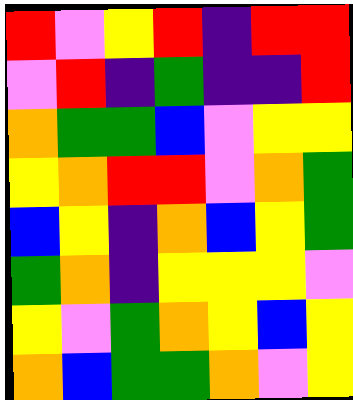[["red", "violet", "yellow", "red", "indigo", "red", "red"], ["violet", "red", "indigo", "green", "indigo", "indigo", "red"], ["orange", "green", "green", "blue", "violet", "yellow", "yellow"], ["yellow", "orange", "red", "red", "violet", "orange", "green"], ["blue", "yellow", "indigo", "orange", "blue", "yellow", "green"], ["green", "orange", "indigo", "yellow", "yellow", "yellow", "violet"], ["yellow", "violet", "green", "orange", "yellow", "blue", "yellow"], ["orange", "blue", "green", "green", "orange", "violet", "yellow"]]